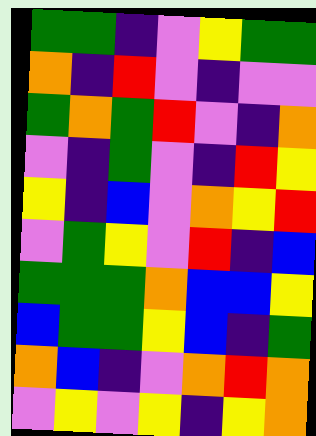[["green", "green", "indigo", "violet", "yellow", "green", "green"], ["orange", "indigo", "red", "violet", "indigo", "violet", "violet"], ["green", "orange", "green", "red", "violet", "indigo", "orange"], ["violet", "indigo", "green", "violet", "indigo", "red", "yellow"], ["yellow", "indigo", "blue", "violet", "orange", "yellow", "red"], ["violet", "green", "yellow", "violet", "red", "indigo", "blue"], ["green", "green", "green", "orange", "blue", "blue", "yellow"], ["blue", "green", "green", "yellow", "blue", "indigo", "green"], ["orange", "blue", "indigo", "violet", "orange", "red", "orange"], ["violet", "yellow", "violet", "yellow", "indigo", "yellow", "orange"]]